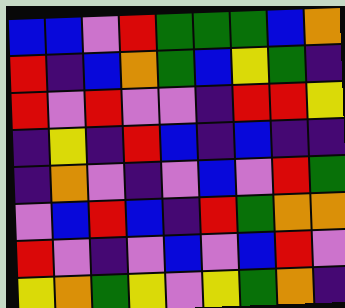[["blue", "blue", "violet", "red", "green", "green", "green", "blue", "orange"], ["red", "indigo", "blue", "orange", "green", "blue", "yellow", "green", "indigo"], ["red", "violet", "red", "violet", "violet", "indigo", "red", "red", "yellow"], ["indigo", "yellow", "indigo", "red", "blue", "indigo", "blue", "indigo", "indigo"], ["indigo", "orange", "violet", "indigo", "violet", "blue", "violet", "red", "green"], ["violet", "blue", "red", "blue", "indigo", "red", "green", "orange", "orange"], ["red", "violet", "indigo", "violet", "blue", "violet", "blue", "red", "violet"], ["yellow", "orange", "green", "yellow", "violet", "yellow", "green", "orange", "indigo"]]